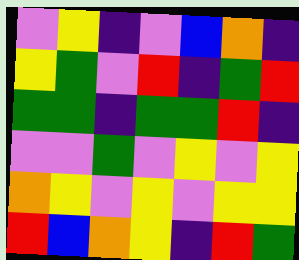[["violet", "yellow", "indigo", "violet", "blue", "orange", "indigo"], ["yellow", "green", "violet", "red", "indigo", "green", "red"], ["green", "green", "indigo", "green", "green", "red", "indigo"], ["violet", "violet", "green", "violet", "yellow", "violet", "yellow"], ["orange", "yellow", "violet", "yellow", "violet", "yellow", "yellow"], ["red", "blue", "orange", "yellow", "indigo", "red", "green"]]